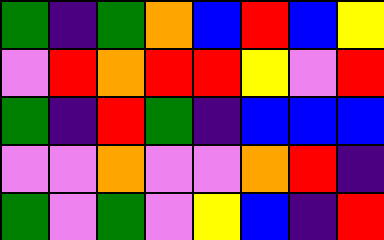[["green", "indigo", "green", "orange", "blue", "red", "blue", "yellow"], ["violet", "red", "orange", "red", "red", "yellow", "violet", "red"], ["green", "indigo", "red", "green", "indigo", "blue", "blue", "blue"], ["violet", "violet", "orange", "violet", "violet", "orange", "red", "indigo"], ["green", "violet", "green", "violet", "yellow", "blue", "indigo", "red"]]